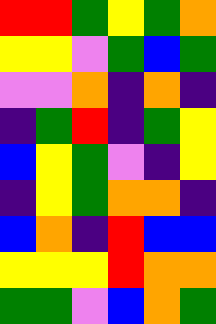[["red", "red", "green", "yellow", "green", "orange"], ["yellow", "yellow", "violet", "green", "blue", "green"], ["violet", "violet", "orange", "indigo", "orange", "indigo"], ["indigo", "green", "red", "indigo", "green", "yellow"], ["blue", "yellow", "green", "violet", "indigo", "yellow"], ["indigo", "yellow", "green", "orange", "orange", "indigo"], ["blue", "orange", "indigo", "red", "blue", "blue"], ["yellow", "yellow", "yellow", "red", "orange", "orange"], ["green", "green", "violet", "blue", "orange", "green"]]